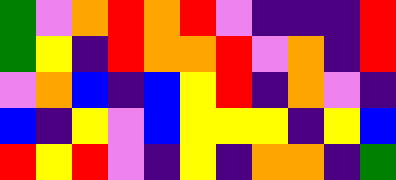[["green", "violet", "orange", "red", "orange", "red", "violet", "indigo", "indigo", "indigo", "red"], ["green", "yellow", "indigo", "red", "orange", "orange", "red", "violet", "orange", "indigo", "red"], ["violet", "orange", "blue", "indigo", "blue", "yellow", "red", "indigo", "orange", "violet", "indigo"], ["blue", "indigo", "yellow", "violet", "blue", "yellow", "yellow", "yellow", "indigo", "yellow", "blue"], ["red", "yellow", "red", "violet", "indigo", "yellow", "indigo", "orange", "orange", "indigo", "green"]]